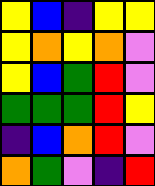[["yellow", "blue", "indigo", "yellow", "yellow"], ["yellow", "orange", "yellow", "orange", "violet"], ["yellow", "blue", "green", "red", "violet"], ["green", "green", "green", "red", "yellow"], ["indigo", "blue", "orange", "red", "violet"], ["orange", "green", "violet", "indigo", "red"]]